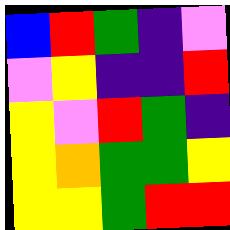[["blue", "red", "green", "indigo", "violet"], ["violet", "yellow", "indigo", "indigo", "red"], ["yellow", "violet", "red", "green", "indigo"], ["yellow", "orange", "green", "green", "yellow"], ["yellow", "yellow", "green", "red", "red"]]